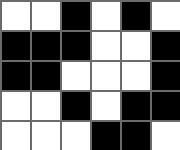[["white", "white", "black", "white", "black", "white"], ["black", "black", "black", "white", "white", "black"], ["black", "black", "white", "white", "white", "black"], ["white", "white", "black", "white", "black", "black"], ["white", "white", "white", "black", "black", "white"]]